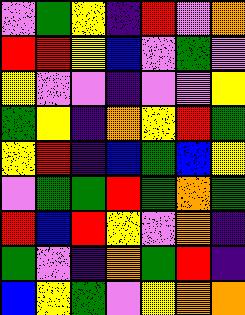[["violet", "green", "yellow", "indigo", "red", "violet", "orange"], ["red", "red", "yellow", "blue", "violet", "green", "violet"], ["yellow", "violet", "violet", "indigo", "violet", "violet", "yellow"], ["green", "yellow", "indigo", "orange", "yellow", "red", "green"], ["yellow", "red", "indigo", "blue", "green", "blue", "yellow"], ["violet", "green", "green", "red", "green", "orange", "green"], ["red", "blue", "red", "yellow", "violet", "orange", "indigo"], ["green", "violet", "indigo", "orange", "green", "red", "indigo"], ["blue", "yellow", "green", "violet", "yellow", "orange", "orange"]]